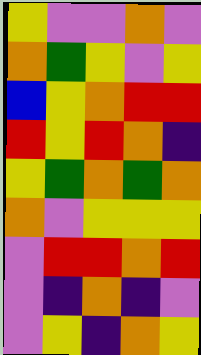[["yellow", "violet", "violet", "orange", "violet"], ["orange", "green", "yellow", "violet", "yellow"], ["blue", "yellow", "orange", "red", "red"], ["red", "yellow", "red", "orange", "indigo"], ["yellow", "green", "orange", "green", "orange"], ["orange", "violet", "yellow", "yellow", "yellow"], ["violet", "red", "red", "orange", "red"], ["violet", "indigo", "orange", "indigo", "violet"], ["violet", "yellow", "indigo", "orange", "yellow"]]